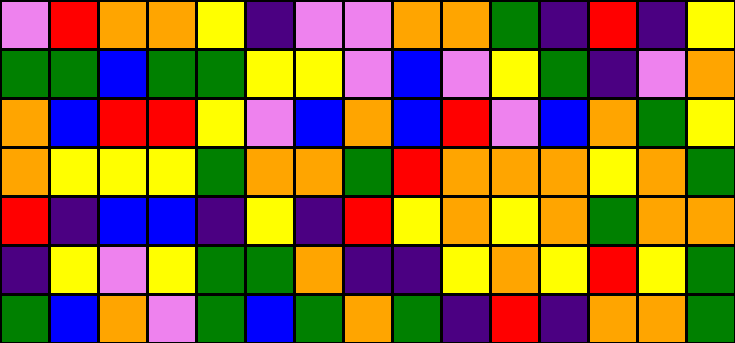[["violet", "red", "orange", "orange", "yellow", "indigo", "violet", "violet", "orange", "orange", "green", "indigo", "red", "indigo", "yellow"], ["green", "green", "blue", "green", "green", "yellow", "yellow", "violet", "blue", "violet", "yellow", "green", "indigo", "violet", "orange"], ["orange", "blue", "red", "red", "yellow", "violet", "blue", "orange", "blue", "red", "violet", "blue", "orange", "green", "yellow"], ["orange", "yellow", "yellow", "yellow", "green", "orange", "orange", "green", "red", "orange", "orange", "orange", "yellow", "orange", "green"], ["red", "indigo", "blue", "blue", "indigo", "yellow", "indigo", "red", "yellow", "orange", "yellow", "orange", "green", "orange", "orange"], ["indigo", "yellow", "violet", "yellow", "green", "green", "orange", "indigo", "indigo", "yellow", "orange", "yellow", "red", "yellow", "green"], ["green", "blue", "orange", "violet", "green", "blue", "green", "orange", "green", "indigo", "red", "indigo", "orange", "orange", "green"]]